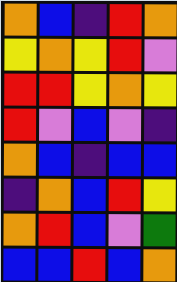[["orange", "blue", "indigo", "red", "orange"], ["yellow", "orange", "yellow", "red", "violet"], ["red", "red", "yellow", "orange", "yellow"], ["red", "violet", "blue", "violet", "indigo"], ["orange", "blue", "indigo", "blue", "blue"], ["indigo", "orange", "blue", "red", "yellow"], ["orange", "red", "blue", "violet", "green"], ["blue", "blue", "red", "blue", "orange"]]